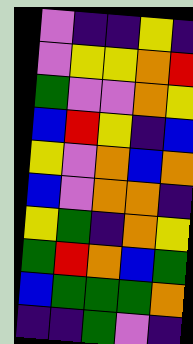[["violet", "indigo", "indigo", "yellow", "indigo"], ["violet", "yellow", "yellow", "orange", "red"], ["green", "violet", "violet", "orange", "yellow"], ["blue", "red", "yellow", "indigo", "blue"], ["yellow", "violet", "orange", "blue", "orange"], ["blue", "violet", "orange", "orange", "indigo"], ["yellow", "green", "indigo", "orange", "yellow"], ["green", "red", "orange", "blue", "green"], ["blue", "green", "green", "green", "orange"], ["indigo", "indigo", "green", "violet", "indigo"]]